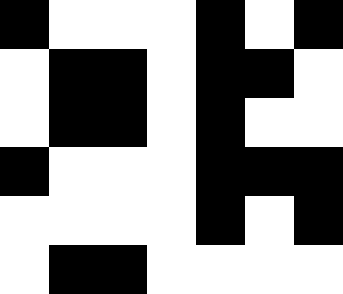[["black", "white", "white", "white", "black", "white", "black"], ["white", "black", "black", "white", "black", "black", "white"], ["white", "black", "black", "white", "black", "white", "white"], ["black", "white", "white", "white", "black", "black", "black"], ["white", "white", "white", "white", "black", "white", "black"], ["white", "black", "black", "white", "white", "white", "white"]]